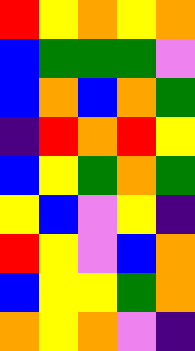[["red", "yellow", "orange", "yellow", "orange"], ["blue", "green", "green", "green", "violet"], ["blue", "orange", "blue", "orange", "green"], ["indigo", "red", "orange", "red", "yellow"], ["blue", "yellow", "green", "orange", "green"], ["yellow", "blue", "violet", "yellow", "indigo"], ["red", "yellow", "violet", "blue", "orange"], ["blue", "yellow", "yellow", "green", "orange"], ["orange", "yellow", "orange", "violet", "indigo"]]